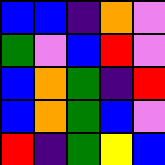[["blue", "blue", "indigo", "orange", "violet"], ["green", "violet", "blue", "red", "violet"], ["blue", "orange", "green", "indigo", "red"], ["blue", "orange", "green", "blue", "violet"], ["red", "indigo", "green", "yellow", "blue"]]